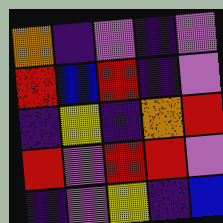[["orange", "indigo", "violet", "indigo", "violet"], ["red", "blue", "red", "indigo", "violet"], ["indigo", "yellow", "indigo", "orange", "red"], ["red", "violet", "red", "red", "violet"], ["indigo", "violet", "yellow", "indigo", "blue"]]